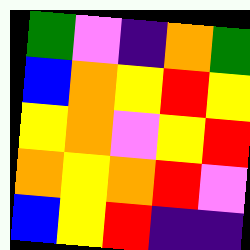[["green", "violet", "indigo", "orange", "green"], ["blue", "orange", "yellow", "red", "yellow"], ["yellow", "orange", "violet", "yellow", "red"], ["orange", "yellow", "orange", "red", "violet"], ["blue", "yellow", "red", "indigo", "indigo"]]